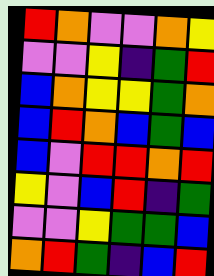[["red", "orange", "violet", "violet", "orange", "yellow"], ["violet", "violet", "yellow", "indigo", "green", "red"], ["blue", "orange", "yellow", "yellow", "green", "orange"], ["blue", "red", "orange", "blue", "green", "blue"], ["blue", "violet", "red", "red", "orange", "red"], ["yellow", "violet", "blue", "red", "indigo", "green"], ["violet", "violet", "yellow", "green", "green", "blue"], ["orange", "red", "green", "indigo", "blue", "red"]]